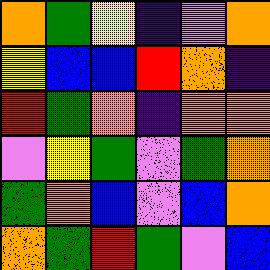[["orange", "green", "yellow", "indigo", "violet", "orange"], ["yellow", "blue", "blue", "red", "orange", "indigo"], ["red", "green", "orange", "indigo", "orange", "orange"], ["violet", "yellow", "green", "violet", "green", "orange"], ["green", "orange", "blue", "violet", "blue", "orange"], ["orange", "green", "red", "green", "violet", "blue"]]